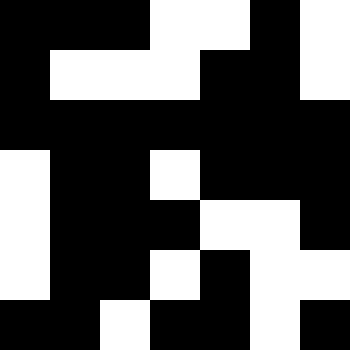[["black", "black", "black", "white", "white", "black", "white"], ["black", "white", "white", "white", "black", "black", "white"], ["black", "black", "black", "black", "black", "black", "black"], ["white", "black", "black", "white", "black", "black", "black"], ["white", "black", "black", "black", "white", "white", "black"], ["white", "black", "black", "white", "black", "white", "white"], ["black", "black", "white", "black", "black", "white", "black"]]